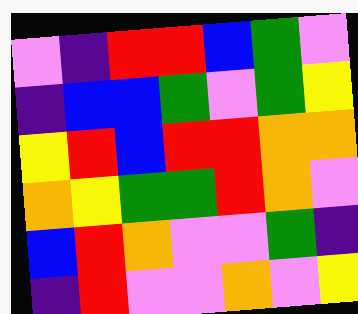[["violet", "indigo", "red", "red", "blue", "green", "violet"], ["indigo", "blue", "blue", "green", "violet", "green", "yellow"], ["yellow", "red", "blue", "red", "red", "orange", "orange"], ["orange", "yellow", "green", "green", "red", "orange", "violet"], ["blue", "red", "orange", "violet", "violet", "green", "indigo"], ["indigo", "red", "violet", "violet", "orange", "violet", "yellow"]]